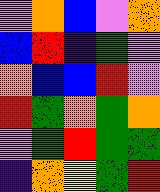[["violet", "orange", "blue", "violet", "orange"], ["blue", "red", "indigo", "green", "violet"], ["orange", "blue", "blue", "red", "violet"], ["red", "green", "orange", "green", "orange"], ["violet", "green", "red", "green", "green"], ["indigo", "orange", "yellow", "green", "red"]]